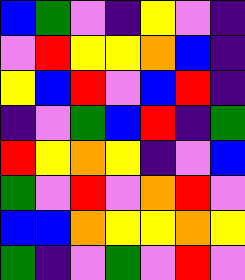[["blue", "green", "violet", "indigo", "yellow", "violet", "indigo"], ["violet", "red", "yellow", "yellow", "orange", "blue", "indigo"], ["yellow", "blue", "red", "violet", "blue", "red", "indigo"], ["indigo", "violet", "green", "blue", "red", "indigo", "green"], ["red", "yellow", "orange", "yellow", "indigo", "violet", "blue"], ["green", "violet", "red", "violet", "orange", "red", "violet"], ["blue", "blue", "orange", "yellow", "yellow", "orange", "yellow"], ["green", "indigo", "violet", "green", "violet", "red", "violet"]]